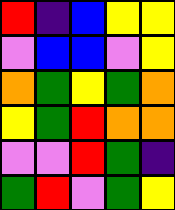[["red", "indigo", "blue", "yellow", "yellow"], ["violet", "blue", "blue", "violet", "yellow"], ["orange", "green", "yellow", "green", "orange"], ["yellow", "green", "red", "orange", "orange"], ["violet", "violet", "red", "green", "indigo"], ["green", "red", "violet", "green", "yellow"]]